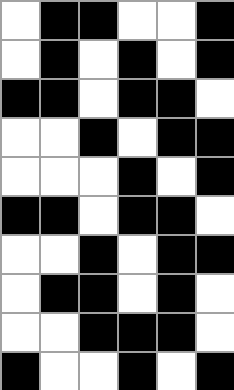[["white", "black", "black", "white", "white", "black"], ["white", "black", "white", "black", "white", "black"], ["black", "black", "white", "black", "black", "white"], ["white", "white", "black", "white", "black", "black"], ["white", "white", "white", "black", "white", "black"], ["black", "black", "white", "black", "black", "white"], ["white", "white", "black", "white", "black", "black"], ["white", "black", "black", "white", "black", "white"], ["white", "white", "black", "black", "black", "white"], ["black", "white", "white", "black", "white", "black"]]